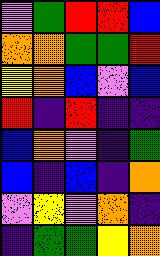[["violet", "green", "red", "red", "blue"], ["orange", "orange", "green", "green", "red"], ["yellow", "orange", "blue", "violet", "blue"], ["red", "indigo", "red", "indigo", "indigo"], ["blue", "orange", "violet", "indigo", "green"], ["blue", "indigo", "blue", "indigo", "orange"], ["violet", "yellow", "violet", "orange", "indigo"], ["indigo", "green", "green", "yellow", "orange"]]